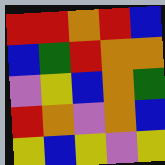[["red", "red", "orange", "red", "blue"], ["blue", "green", "red", "orange", "orange"], ["violet", "yellow", "blue", "orange", "green"], ["red", "orange", "violet", "orange", "blue"], ["yellow", "blue", "yellow", "violet", "yellow"]]